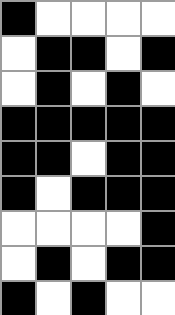[["black", "white", "white", "white", "white"], ["white", "black", "black", "white", "black"], ["white", "black", "white", "black", "white"], ["black", "black", "black", "black", "black"], ["black", "black", "white", "black", "black"], ["black", "white", "black", "black", "black"], ["white", "white", "white", "white", "black"], ["white", "black", "white", "black", "black"], ["black", "white", "black", "white", "white"]]